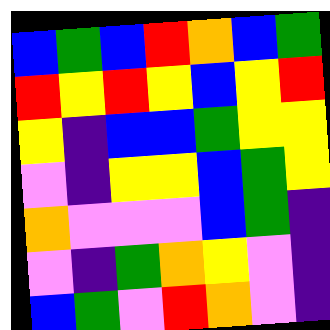[["blue", "green", "blue", "red", "orange", "blue", "green"], ["red", "yellow", "red", "yellow", "blue", "yellow", "red"], ["yellow", "indigo", "blue", "blue", "green", "yellow", "yellow"], ["violet", "indigo", "yellow", "yellow", "blue", "green", "yellow"], ["orange", "violet", "violet", "violet", "blue", "green", "indigo"], ["violet", "indigo", "green", "orange", "yellow", "violet", "indigo"], ["blue", "green", "violet", "red", "orange", "violet", "indigo"]]